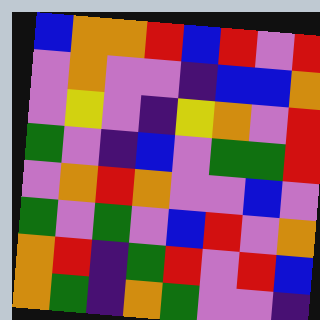[["blue", "orange", "orange", "red", "blue", "red", "violet", "red"], ["violet", "orange", "violet", "violet", "indigo", "blue", "blue", "orange"], ["violet", "yellow", "violet", "indigo", "yellow", "orange", "violet", "red"], ["green", "violet", "indigo", "blue", "violet", "green", "green", "red"], ["violet", "orange", "red", "orange", "violet", "violet", "blue", "violet"], ["green", "violet", "green", "violet", "blue", "red", "violet", "orange"], ["orange", "red", "indigo", "green", "red", "violet", "red", "blue"], ["orange", "green", "indigo", "orange", "green", "violet", "violet", "indigo"]]